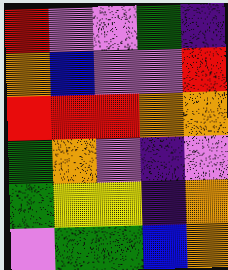[["red", "violet", "violet", "green", "indigo"], ["orange", "blue", "violet", "violet", "red"], ["red", "red", "red", "orange", "orange"], ["green", "orange", "violet", "indigo", "violet"], ["green", "yellow", "yellow", "indigo", "orange"], ["violet", "green", "green", "blue", "orange"]]